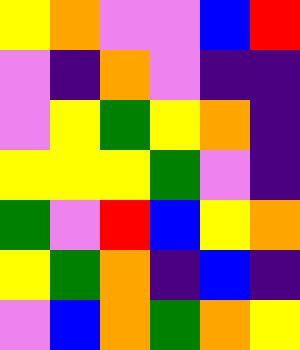[["yellow", "orange", "violet", "violet", "blue", "red"], ["violet", "indigo", "orange", "violet", "indigo", "indigo"], ["violet", "yellow", "green", "yellow", "orange", "indigo"], ["yellow", "yellow", "yellow", "green", "violet", "indigo"], ["green", "violet", "red", "blue", "yellow", "orange"], ["yellow", "green", "orange", "indigo", "blue", "indigo"], ["violet", "blue", "orange", "green", "orange", "yellow"]]